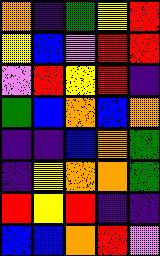[["orange", "indigo", "green", "yellow", "red"], ["yellow", "blue", "violet", "red", "red"], ["violet", "red", "yellow", "red", "indigo"], ["green", "blue", "orange", "blue", "orange"], ["indigo", "indigo", "blue", "orange", "green"], ["indigo", "yellow", "orange", "orange", "green"], ["red", "yellow", "red", "indigo", "indigo"], ["blue", "blue", "orange", "red", "violet"]]